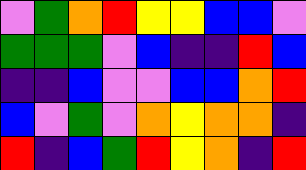[["violet", "green", "orange", "red", "yellow", "yellow", "blue", "blue", "violet"], ["green", "green", "green", "violet", "blue", "indigo", "indigo", "red", "blue"], ["indigo", "indigo", "blue", "violet", "violet", "blue", "blue", "orange", "red"], ["blue", "violet", "green", "violet", "orange", "yellow", "orange", "orange", "indigo"], ["red", "indigo", "blue", "green", "red", "yellow", "orange", "indigo", "red"]]